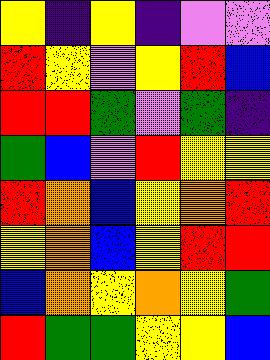[["yellow", "indigo", "yellow", "indigo", "violet", "violet"], ["red", "yellow", "violet", "yellow", "red", "blue"], ["red", "red", "green", "violet", "green", "indigo"], ["green", "blue", "violet", "red", "yellow", "yellow"], ["red", "orange", "blue", "yellow", "orange", "red"], ["yellow", "orange", "blue", "yellow", "red", "red"], ["blue", "orange", "yellow", "orange", "yellow", "green"], ["red", "green", "green", "yellow", "yellow", "blue"]]